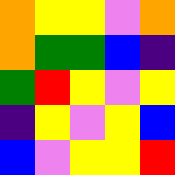[["orange", "yellow", "yellow", "violet", "orange"], ["orange", "green", "green", "blue", "indigo"], ["green", "red", "yellow", "violet", "yellow"], ["indigo", "yellow", "violet", "yellow", "blue"], ["blue", "violet", "yellow", "yellow", "red"]]